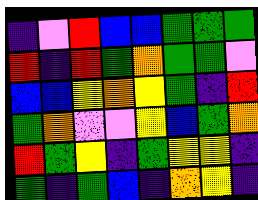[["indigo", "violet", "red", "blue", "blue", "green", "green", "green"], ["red", "indigo", "red", "green", "orange", "green", "green", "violet"], ["blue", "blue", "yellow", "orange", "yellow", "green", "indigo", "red"], ["green", "orange", "violet", "violet", "yellow", "blue", "green", "orange"], ["red", "green", "yellow", "indigo", "green", "yellow", "yellow", "indigo"], ["green", "indigo", "green", "blue", "indigo", "orange", "yellow", "indigo"]]